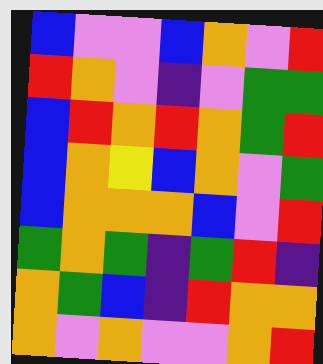[["blue", "violet", "violet", "blue", "orange", "violet", "red"], ["red", "orange", "violet", "indigo", "violet", "green", "green"], ["blue", "red", "orange", "red", "orange", "green", "red"], ["blue", "orange", "yellow", "blue", "orange", "violet", "green"], ["blue", "orange", "orange", "orange", "blue", "violet", "red"], ["green", "orange", "green", "indigo", "green", "red", "indigo"], ["orange", "green", "blue", "indigo", "red", "orange", "orange"], ["orange", "violet", "orange", "violet", "violet", "orange", "red"]]